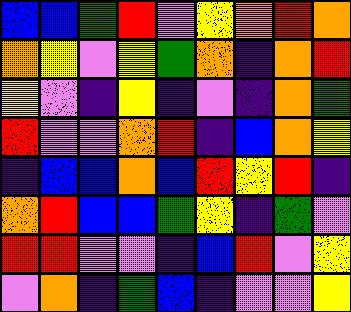[["blue", "blue", "green", "red", "violet", "yellow", "orange", "red", "orange"], ["orange", "yellow", "violet", "yellow", "green", "orange", "indigo", "orange", "red"], ["yellow", "violet", "indigo", "yellow", "indigo", "violet", "indigo", "orange", "green"], ["red", "violet", "violet", "orange", "red", "indigo", "blue", "orange", "yellow"], ["indigo", "blue", "blue", "orange", "blue", "red", "yellow", "red", "indigo"], ["orange", "red", "blue", "blue", "green", "yellow", "indigo", "green", "violet"], ["red", "red", "violet", "violet", "indigo", "blue", "red", "violet", "yellow"], ["violet", "orange", "indigo", "green", "blue", "indigo", "violet", "violet", "yellow"]]